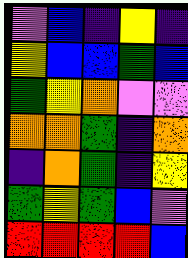[["violet", "blue", "indigo", "yellow", "indigo"], ["yellow", "blue", "blue", "green", "blue"], ["green", "yellow", "orange", "violet", "violet"], ["orange", "orange", "green", "indigo", "orange"], ["indigo", "orange", "green", "indigo", "yellow"], ["green", "yellow", "green", "blue", "violet"], ["red", "red", "red", "red", "blue"]]